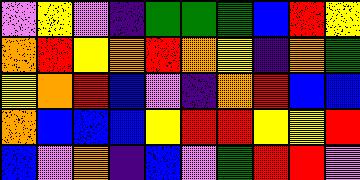[["violet", "yellow", "violet", "indigo", "green", "green", "green", "blue", "red", "yellow"], ["orange", "red", "yellow", "orange", "red", "orange", "yellow", "indigo", "orange", "green"], ["yellow", "orange", "red", "blue", "violet", "indigo", "orange", "red", "blue", "blue"], ["orange", "blue", "blue", "blue", "yellow", "red", "red", "yellow", "yellow", "red"], ["blue", "violet", "orange", "indigo", "blue", "violet", "green", "red", "red", "violet"]]